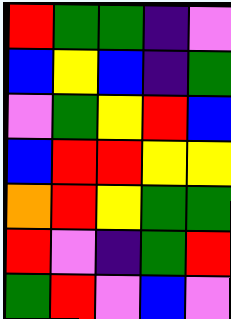[["red", "green", "green", "indigo", "violet"], ["blue", "yellow", "blue", "indigo", "green"], ["violet", "green", "yellow", "red", "blue"], ["blue", "red", "red", "yellow", "yellow"], ["orange", "red", "yellow", "green", "green"], ["red", "violet", "indigo", "green", "red"], ["green", "red", "violet", "blue", "violet"]]